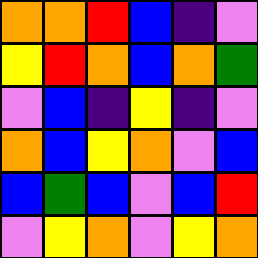[["orange", "orange", "red", "blue", "indigo", "violet"], ["yellow", "red", "orange", "blue", "orange", "green"], ["violet", "blue", "indigo", "yellow", "indigo", "violet"], ["orange", "blue", "yellow", "orange", "violet", "blue"], ["blue", "green", "blue", "violet", "blue", "red"], ["violet", "yellow", "orange", "violet", "yellow", "orange"]]